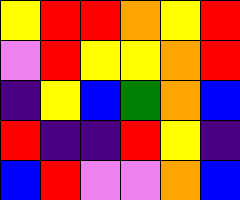[["yellow", "red", "red", "orange", "yellow", "red"], ["violet", "red", "yellow", "yellow", "orange", "red"], ["indigo", "yellow", "blue", "green", "orange", "blue"], ["red", "indigo", "indigo", "red", "yellow", "indigo"], ["blue", "red", "violet", "violet", "orange", "blue"]]